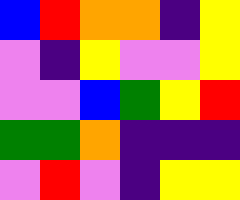[["blue", "red", "orange", "orange", "indigo", "yellow"], ["violet", "indigo", "yellow", "violet", "violet", "yellow"], ["violet", "violet", "blue", "green", "yellow", "red"], ["green", "green", "orange", "indigo", "indigo", "indigo"], ["violet", "red", "violet", "indigo", "yellow", "yellow"]]